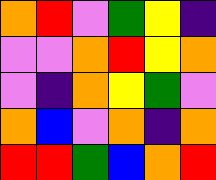[["orange", "red", "violet", "green", "yellow", "indigo"], ["violet", "violet", "orange", "red", "yellow", "orange"], ["violet", "indigo", "orange", "yellow", "green", "violet"], ["orange", "blue", "violet", "orange", "indigo", "orange"], ["red", "red", "green", "blue", "orange", "red"]]